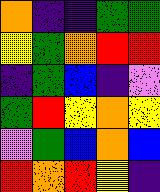[["orange", "indigo", "indigo", "green", "green"], ["yellow", "green", "orange", "red", "red"], ["indigo", "green", "blue", "indigo", "violet"], ["green", "red", "yellow", "orange", "yellow"], ["violet", "green", "blue", "orange", "blue"], ["red", "orange", "red", "yellow", "indigo"]]